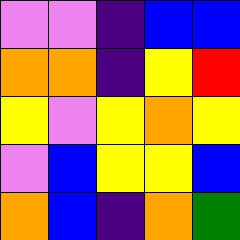[["violet", "violet", "indigo", "blue", "blue"], ["orange", "orange", "indigo", "yellow", "red"], ["yellow", "violet", "yellow", "orange", "yellow"], ["violet", "blue", "yellow", "yellow", "blue"], ["orange", "blue", "indigo", "orange", "green"]]